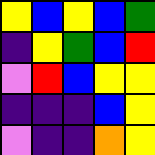[["yellow", "blue", "yellow", "blue", "green"], ["indigo", "yellow", "green", "blue", "red"], ["violet", "red", "blue", "yellow", "yellow"], ["indigo", "indigo", "indigo", "blue", "yellow"], ["violet", "indigo", "indigo", "orange", "yellow"]]